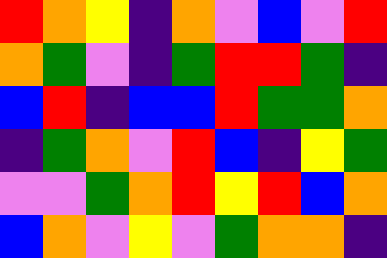[["red", "orange", "yellow", "indigo", "orange", "violet", "blue", "violet", "red"], ["orange", "green", "violet", "indigo", "green", "red", "red", "green", "indigo"], ["blue", "red", "indigo", "blue", "blue", "red", "green", "green", "orange"], ["indigo", "green", "orange", "violet", "red", "blue", "indigo", "yellow", "green"], ["violet", "violet", "green", "orange", "red", "yellow", "red", "blue", "orange"], ["blue", "orange", "violet", "yellow", "violet", "green", "orange", "orange", "indigo"]]